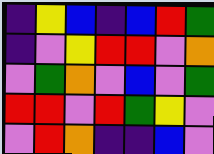[["indigo", "yellow", "blue", "indigo", "blue", "red", "green"], ["indigo", "violet", "yellow", "red", "red", "violet", "orange"], ["violet", "green", "orange", "violet", "blue", "violet", "green"], ["red", "red", "violet", "red", "green", "yellow", "violet"], ["violet", "red", "orange", "indigo", "indigo", "blue", "violet"]]